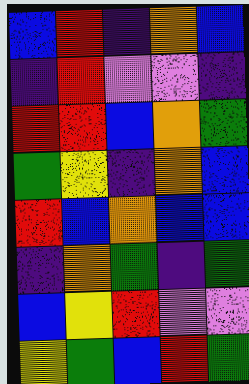[["blue", "red", "indigo", "orange", "blue"], ["indigo", "red", "violet", "violet", "indigo"], ["red", "red", "blue", "orange", "green"], ["green", "yellow", "indigo", "orange", "blue"], ["red", "blue", "orange", "blue", "blue"], ["indigo", "orange", "green", "indigo", "green"], ["blue", "yellow", "red", "violet", "violet"], ["yellow", "green", "blue", "red", "green"]]